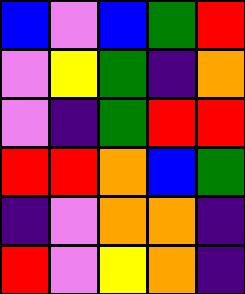[["blue", "violet", "blue", "green", "red"], ["violet", "yellow", "green", "indigo", "orange"], ["violet", "indigo", "green", "red", "red"], ["red", "red", "orange", "blue", "green"], ["indigo", "violet", "orange", "orange", "indigo"], ["red", "violet", "yellow", "orange", "indigo"]]